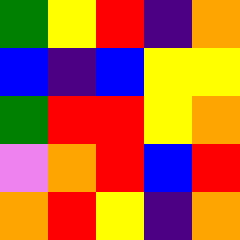[["green", "yellow", "red", "indigo", "orange"], ["blue", "indigo", "blue", "yellow", "yellow"], ["green", "red", "red", "yellow", "orange"], ["violet", "orange", "red", "blue", "red"], ["orange", "red", "yellow", "indigo", "orange"]]